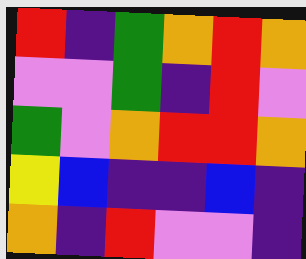[["red", "indigo", "green", "orange", "red", "orange"], ["violet", "violet", "green", "indigo", "red", "violet"], ["green", "violet", "orange", "red", "red", "orange"], ["yellow", "blue", "indigo", "indigo", "blue", "indigo"], ["orange", "indigo", "red", "violet", "violet", "indigo"]]